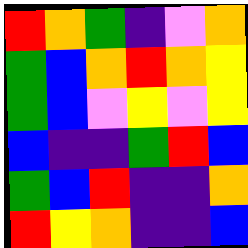[["red", "orange", "green", "indigo", "violet", "orange"], ["green", "blue", "orange", "red", "orange", "yellow"], ["green", "blue", "violet", "yellow", "violet", "yellow"], ["blue", "indigo", "indigo", "green", "red", "blue"], ["green", "blue", "red", "indigo", "indigo", "orange"], ["red", "yellow", "orange", "indigo", "indigo", "blue"]]